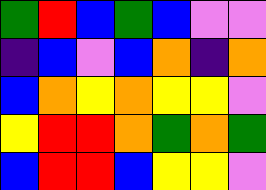[["green", "red", "blue", "green", "blue", "violet", "violet"], ["indigo", "blue", "violet", "blue", "orange", "indigo", "orange"], ["blue", "orange", "yellow", "orange", "yellow", "yellow", "violet"], ["yellow", "red", "red", "orange", "green", "orange", "green"], ["blue", "red", "red", "blue", "yellow", "yellow", "violet"]]